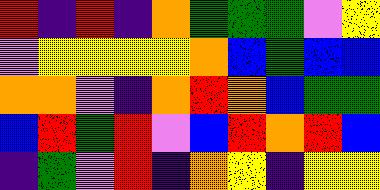[["red", "indigo", "red", "indigo", "orange", "green", "green", "green", "violet", "yellow"], ["violet", "yellow", "yellow", "yellow", "yellow", "orange", "blue", "green", "blue", "blue"], ["orange", "orange", "violet", "indigo", "orange", "red", "orange", "blue", "green", "green"], ["blue", "red", "green", "red", "violet", "blue", "red", "orange", "red", "blue"], ["indigo", "green", "violet", "red", "indigo", "orange", "yellow", "indigo", "yellow", "yellow"]]